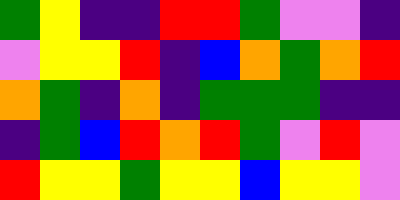[["green", "yellow", "indigo", "indigo", "red", "red", "green", "violet", "violet", "indigo"], ["violet", "yellow", "yellow", "red", "indigo", "blue", "orange", "green", "orange", "red"], ["orange", "green", "indigo", "orange", "indigo", "green", "green", "green", "indigo", "indigo"], ["indigo", "green", "blue", "red", "orange", "red", "green", "violet", "red", "violet"], ["red", "yellow", "yellow", "green", "yellow", "yellow", "blue", "yellow", "yellow", "violet"]]